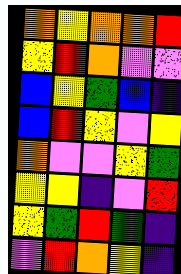[["orange", "yellow", "orange", "orange", "red"], ["yellow", "red", "orange", "violet", "violet"], ["blue", "yellow", "green", "blue", "indigo"], ["blue", "red", "yellow", "violet", "yellow"], ["orange", "violet", "violet", "yellow", "green"], ["yellow", "yellow", "indigo", "violet", "red"], ["yellow", "green", "red", "green", "indigo"], ["violet", "red", "orange", "yellow", "indigo"]]